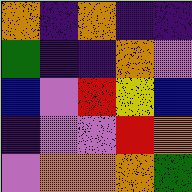[["orange", "indigo", "orange", "indigo", "indigo"], ["green", "indigo", "indigo", "orange", "violet"], ["blue", "violet", "red", "yellow", "blue"], ["indigo", "violet", "violet", "red", "orange"], ["violet", "orange", "orange", "orange", "green"]]